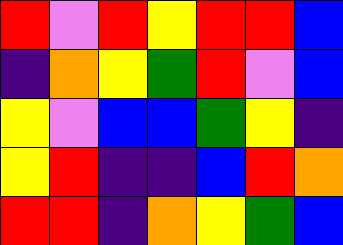[["red", "violet", "red", "yellow", "red", "red", "blue"], ["indigo", "orange", "yellow", "green", "red", "violet", "blue"], ["yellow", "violet", "blue", "blue", "green", "yellow", "indigo"], ["yellow", "red", "indigo", "indigo", "blue", "red", "orange"], ["red", "red", "indigo", "orange", "yellow", "green", "blue"]]